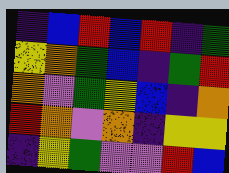[["indigo", "blue", "red", "blue", "red", "indigo", "green"], ["yellow", "orange", "green", "blue", "indigo", "green", "red"], ["orange", "violet", "green", "yellow", "blue", "indigo", "orange"], ["red", "orange", "violet", "orange", "indigo", "yellow", "yellow"], ["indigo", "yellow", "green", "violet", "violet", "red", "blue"]]